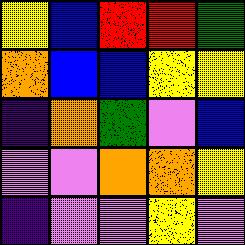[["yellow", "blue", "red", "red", "green"], ["orange", "blue", "blue", "yellow", "yellow"], ["indigo", "orange", "green", "violet", "blue"], ["violet", "violet", "orange", "orange", "yellow"], ["indigo", "violet", "violet", "yellow", "violet"]]